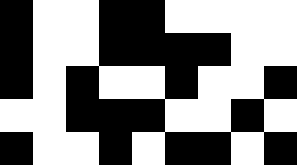[["black", "white", "white", "black", "black", "white", "white", "white", "white"], ["black", "white", "white", "black", "black", "black", "black", "white", "white"], ["black", "white", "black", "white", "white", "black", "white", "white", "black"], ["white", "white", "black", "black", "black", "white", "white", "black", "white"], ["black", "white", "white", "black", "white", "black", "black", "white", "black"]]